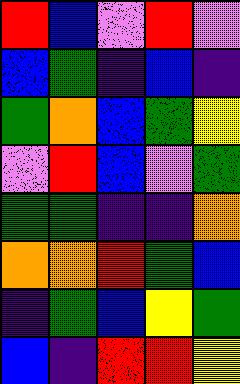[["red", "blue", "violet", "red", "violet"], ["blue", "green", "indigo", "blue", "indigo"], ["green", "orange", "blue", "green", "yellow"], ["violet", "red", "blue", "violet", "green"], ["green", "green", "indigo", "indigo", "orange"], ["orange", "orange", "red", "green", "blue"], ["indigo", "green", "blue", "yellow", "green"], ["blue", "indigo", "red", "red", "yellow"]]